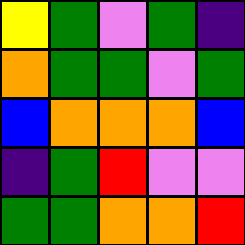[["yellow", "green", "violet", "green", "indigo"], ["orange", "green", "green", "violet", "green"], ["blue", "orange", "orange", "orange", "blue"], ["indigo", "green", "red", "violet", "violet"], ["green", "green", "orange", "orange", "red"]]